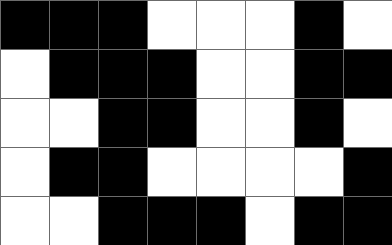[["black", "black", "black", "white", "white", "white", "black", "white"], ["white", "black", "black", "black", "white", "white", "black", "black"], ["white", "white", "black", "black", "white", "white", "black", "white"], ["white", "black", "black", "white", "white", "white", "white", "black"], ["white", "white", "black", "black", "black", "white", "black", "black"]]